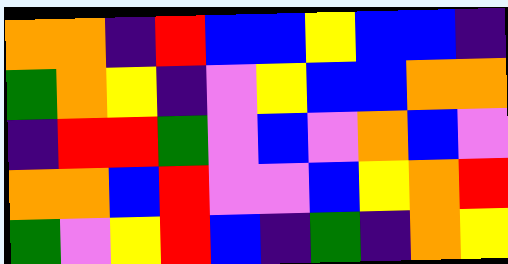[["orange", "orange", "indigo", "red", "blue", "blue", "yellow", "blue", "blue", "indigo"], ["green", "orange", "yellow", "indigo", "violet", "yellow", "blue", "blue", "orange", "orange"], ["indigo", "red", "red", "green", "violet", "blue", "violet", "orange", "blue", "violet"], ["orange", "orange", "blue", "red", "violet", "violet", "blue", "yellow", "orange", "red"], ["green", "violet", "yellow", "red", "blue", "indigo", "green", "indigo", "orange", "yellow"]]